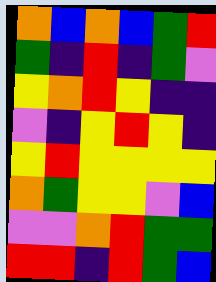[["orange", "blue", "orange", "blue", "green", "red"], ["green", "indigo", "red", "indigo", "green", "violet"], ["yellow", "orange", "red", "yellow", "indigo", "indigo"], ["violet", "indigo", "yellow", "red", "yellow", "indigo"], ["yellow", "red", "yellow", "yellow", "yellow", "yellow"], ["orange", "green", "yellow", "yellow", "violet", "blue"], ["violet", "violet", "orange", "red", "green", "green"], ["red", "red", "indigo", "red", "green", "blue"]]